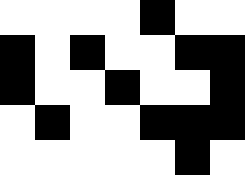[["white", "white", "white", "white", "black", "white", "white"], ["black", "white", "black", "white", "white", "black", "black"], ["black", "white", "white", "black", "white", "white", "black"], ["white", "black", "white", "white", "black", "black", "black"], ["white", "white", "white", "white", "white", "black", "white"]]